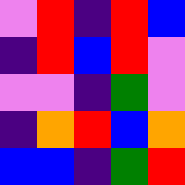[["violet", "red", "indigo", "red", "blue"], ["indigo", "red", "blue", "red", "violet"], ["violet", "violet", "indigo", "green", "violet"], ["indigo", "orange", "red", "blue", "orange"], ["blue", "blue", "indigo", "green", "red"]]